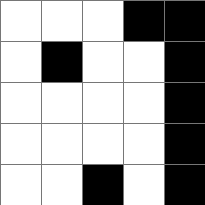[["white", "white", "white", "black", "black"], ["white", "black", "white", "white", "black"], ["white", "white", "white", "white", "black"], ["white", "white", "white", "white", "black"], ["white", "white", "black", "white", "black"]]